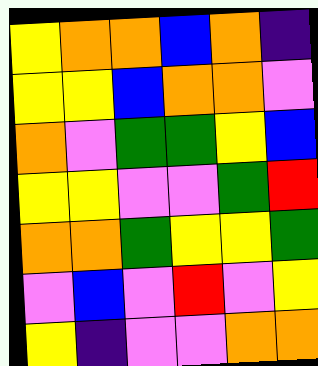[["yellow", "orange", "orange", "blue", "orange", "indigo"], ["yellow", "yellow", "blue", "orange", "orange", "violet"], ["orange", "violet", "green", "green", "yellow", "blue"], ["yellow", "yellow", "violet", "violet", "green", "red"], ["orange", "orange", "green", "yellow", "yellow", "green"], ["violet", "blue", "violet", "red", "violet", "yellow"], ["yellow", "indigo", "violet", "violet", "orange", "orange"]]